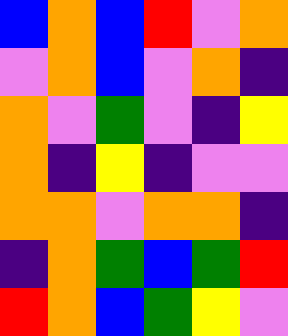[["blue", "orange", "blue", "red", "violet", "orange"], ["violet", "orange", "blue", "violet", "orange", "indigo"], ["orange", "violet", "green", "violet", "indigo", "yellow"], ["orange", "indigo", "yellow", "indigo", "violet", "violet"], ["orange", "orange", "violet", "orange", "orange", "indigo"], ["indigo", "orange", "green", "blue", "green", "red"], ["red", "orange", "blue", "green", "yellow", "violet"]]